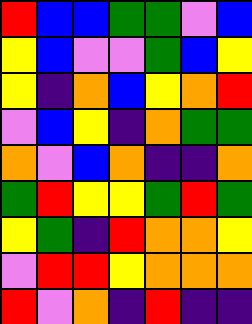[["red", "blue", "blue", "green", "green", "violet", "blue"], ["yellow", "blue", "violet", "violet", "green", "blue", "yellow"], ["yellow", "indigo", "orange", "blue", "yellow", "orange", "red"], ["violet", "blue", "yellow", "indigo", "orange", "green", "green"], ["orange", "violet", "blue", "orange", "indigo", "indigo", "orange"], ["green", "red", "yellow", "yellow", "green", "red", "green"], ["yellow", "green", "indigo", "red", "orange", "orange", "yellow"], ["violet", "red", "red", "yellow", "orange", "orange", "orange"], ["red", "violet", "orange", "indigo", "red", "indigo", "indigo"]]